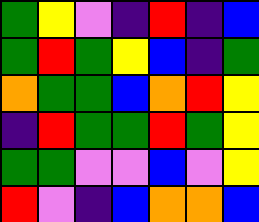[["green", "yellow", "violet", "indigo", "red", "indigo", "blue"], ["green", "red", "green", "yellow", "blue", "indigo", "green"], ["orange", "green", "green", "blue", "orange", "red", "yellow"], ["indigo", "red", "green", "green", "red", "green", "yellow"], ["green", "green", "violet", "violet", "blue", "violet", "yellow"], ["red", "violet", "indigo", "blue", "orange", "orange", "blue"]]